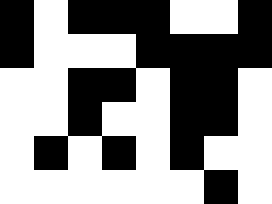[["black", "white", "black", "black", "black", "white", "white", "black"], ["black", "white", "white", "white", "black", "black", "black", "black"], ["white", "white", "black", "black", "white", "black", "black", "white"], ["white", "white", "black", "white", "white", "black", "black", "white"], ["white", "black", "white", "black", "white", "black", "white", "white"], ["white", "white", "white", "white", "white", "white", "black", "white"]]